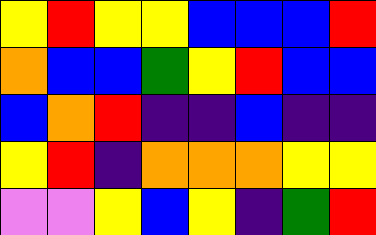[["yellow", "red", "yellow", "yellow", "blue", "blue", "blue", "red"], ["orange", "blue", "blue", "green", "yellow", "red", "blue", "blue"], ["blue", "orange", "red", "indigo", "indigo", "blue", "indigo", "indigo"], ["yellow", "red", "indigo", "orange", "orange", "orange", "yellow", "yellow"], ["violet", "violet", "yellow", "blue", "yellow", "indigo", "green", "red"]]